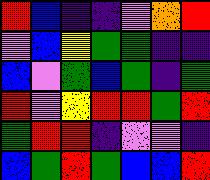[["red", "blue", "indigo", "indigo", "violet", "orange", "red"], ["violet", "blue", "yellow", "green", "green", "indigo", "indigo"], ["blue", "violet", "green", "blue", "green", "indigo", "green"], ["red", "violet", "yellow", "red", "red", "green", "red"], ["green", "red", "red", "indigo", "violet", "violet", "indigo"], ["blue", "green", "red", "green", "blue", "blue", "red"]]